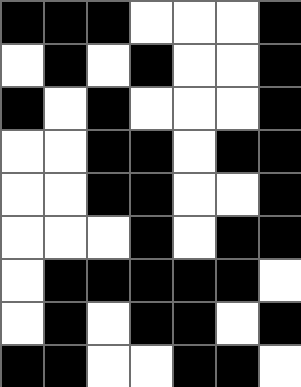[["black", "black", "black", "white", "white", "white", "black"], ["white", "black", "white", "black", "white", "white", "black"], ["black", "white", "black", "white", "white", "white", "black"], ["white", "white", "black", "black", "white", "black", "black"], ["white", "white", "black", "black", "white", "white", "black"], ["white", "white", "white", "black", "white", "black", "black"], ["white", "black", "black", "black", "black", "black", "white"], ["white", "black", "white", "black", "black", "white", "black"], ["black", "black", "white", "white", "black", "black", "white"]]